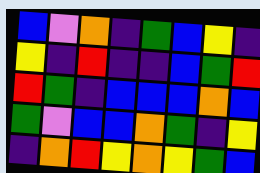[["blue", "violet", "orange", "indigo", "green", "blue", "yellow", "indigo"], ["yellow", "indigo", "red", "indigo", "indigo", "blue", "green", "red"], ["red", "green", "indigo", "blue", "blue", "blue", "orange", "blue"], ["green", "violet", "blue", "blue", "orange", "green", "indigo", "yellow"], ["indigo", "orange", "red", "yellow", "orange", "yellow", "green", "blue"]]